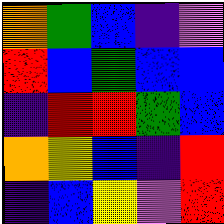[["orange", "green", "blue", "indigo", "violet"], ["red", "blue", "green", "blue", "blue"], ["indigo", "red", "red", "green", "blue"], ["orange", "yellow", "blue", "indigo", "red"], ["indigo", "blue", "yellow", "violet", "red"]]